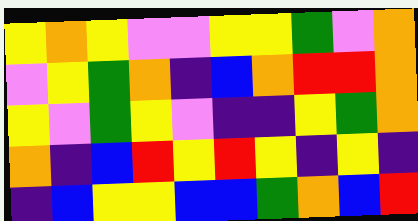[["yellow", "orange", "yellow", "violet", "violet", "yellow", "yellow", "green", "violet", "orange"], ["violet", "yellow", "green", "orange", "indigo", "blue", "orange", "red", "red", "orange"], ["yellow", "violet", "green", "yellow", "violet", "indigo", "indigo", "yellow", "green", "orange"], ["orange", "indigo", "blue", "red", "yellow", "red", "yellow", "indigo", "yellow", "indigo"], ["indigo", "blue", "yellow", "yellow", "blue", "blue", "green", "orange", "blue", "red"]]